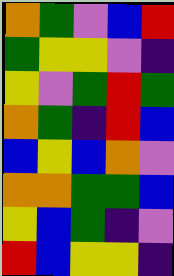[["orange", "green", "violet", "blue", "red"], ["green", "yellow", "yellow", "violet", "indigo"], ["yellow", "violet", "green", "red", "green"], ["orange", "green", "indigo", "red", "blue"], ["blue", "yellow", "blue", "orange", "violet"], ["orange", "orange", "green", "green", "blue"], ["yellow", "blue", "green", "indigo", "violet"], ["red", "blue", "yellow", "yellow", "indigo"]]